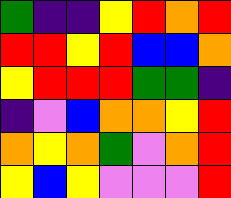[["green", "indigo", "indigo", "yellow", "red", "orange", "red"], ["red", "red", "yellow", "red", "blue", "blue", "orange"], ["yellow", "red", "red", "red", "green", "green", "indigo"], ["indigo", "violet", "blue", "orange", "orange", "yellow", "red"], ["orange", "yellow", "orange", "green", "violet", "orange", "red"], ["yellow", "blue", "yellow", "violet", "violet", "violet", "red"]]